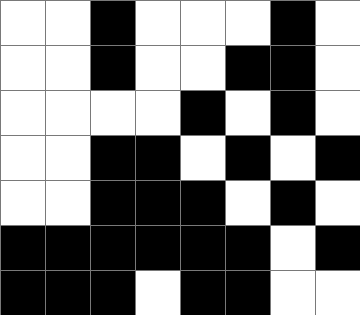[["white", "white", "black", "white", "white", "white", "black", "white"], ["white", "white", "black", "white", "white", "black", "black", "white"], ["white", "white", "white", "white", "black", "white", "black", "white"], ["white", "white", "black", "black", "white", "black", "white", "black"], ["white", "white", "black", "black", "black", "white", "black", "white"], ["black", "black", "black", "black", "black", "black", "white", "black"], ["black", "black", "black", "white", "black", "black", "white", "white"]]